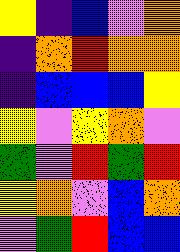[["yellow", "indigo", "blue", "violet", "orange"], ["indigo", "orange", "red", "orange", "orange"], ["indigo", "blue", "blue", "blue", "yellow"], ["yellow", "violet", "yellow", "orange", "violet"], ["green", "violet", "red", "green", "red"], ["yellow", "orange", "violet", "blue", "orange"], ["violet", "green", "red", "blue", "blue"]]